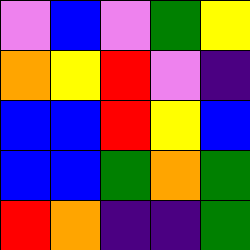[["violet", "blue", "violet", "green", "yellow"], ["orange", "yellow", "red", "violet", "indigo"], ["blue", "blue", "red", "yellow", "blue"], ["blue", "blue", "green", "orange", "green"], ["red", "orange", "indigo", "indigo", "green"]]